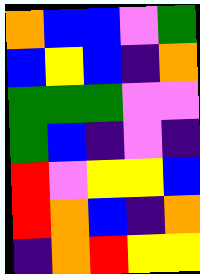[["orange", "blue", "blue", "violet", "green"], ["blue", "yellow", "blue", "indigo", "orange"], ["green", "green", "green", "violet", "violet"], ["green", "blue", "indigo", "violet", "indigo"], ["red", "violet", "yellow", "yellow", "blue"], ["red", "orange", "blue", "indigo", "orange"], ["indigo", "orange", "red", "yellow", "yellow"]]